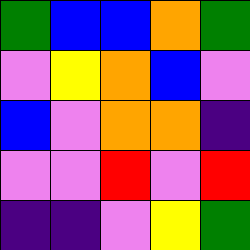[["green", "blue", "blue", "orange", "green"], ["violet", "yellow", "orange", "blue", "violet"], ["blue", "violet", "orange", "orange", "indigo"], ["violet", "violet", "red", "violet", "red"], ["indigo", "indigo", "violet", "yellow", "green"]]